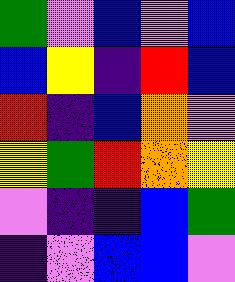[["green", "violet", "blue", "violet", "blue"], ["blue", "yellow", "indigo", "red", "blue"], ["red", "indigo", "blue", "orange", "violet"], ["yellow", "green", "red", "orange", "yellow"], ["violet", "indigo", "indigo", "blue", "green"], ["indigo", "violet", "blue", "blue", "violet"]]